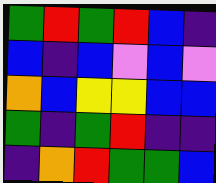[["green", "red", "green", "red", "blue", "indigo"], ["blue", "indigo", "blue", "violet", "blue", "violet"], ["orange", "blue", "yellow", "yellow", "blue", "blue"], ["green", "indigo", "green", "red", "indigo", "indigo"], ["indigo", "orange", "red", "green", "green", "blue"]]